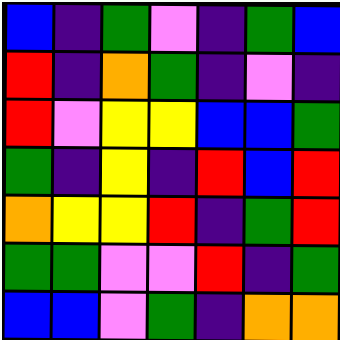[["blue", "indigo", "green", "violet", "indigo", "green", "blue"], ["red", "indigo", "orange", "green", "indigo", "violet", "indigo"], ["red", "violet", "yellow", "yellow", "blue", "blue", "green"], ["green", "indigo", "yellow", "indigo", "red", "blue", "red"], ["orange", "yellow", "yellow", "red", "indigo", "green", "red"], ["green", "green", "violet", "violet", "red", "indigo", "green"], ["blue", "blue", "violet", "green", "indigo", "orange", "orange"]]